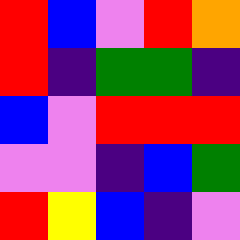[["red", "blue", "violet", "red", "orange"], ["red", "indigo", "green", "green", "indigo"], ["blue", "violet", "red", "red", "red"], ["violet", "violet", "indigo", "blue", "green"], ["red", "yellow", "blue", "indigo", "violet"]]